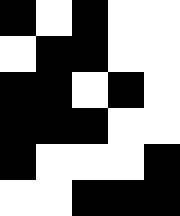[["black", "white", "black", "white", "white"], ["white", "black", "black", "white", "white"], ["black", "black", "white", "black", "white"], ["black", "black", "black", "white", "white"], ["black", "white", "white", "white", "black"], ["white", "white", "black", "black", "black"]]